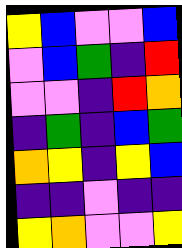[["yellow", "blue", "violet", "violet", "blue"], ["violet", "blue", "green", "indigo", "red"], ["violet", "violet", "indigo", "red", "orange"], ["indigo", "green", "indigo", "blue", "green"], ["orange", "yellow", "indigo", "yellow", "blue"], ["indigo", "indigo", "violet", "indigo", "indigo"], ["yellow", "orange", "violet", "violet", "yellow"]]